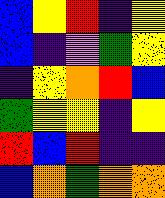[["blue", "yellow", "red", "indigo", "yellow"], ["blue", "indigo", "violet", "green", "yellow"], ["indigo", "yellow", "orange", "red", "blue"], ["green", "yellow", "yellow", "indigo", "yellow"], ["red", "blue", "red", "indigo", "indigo"], ["blue", "orange", "green", "orange", "orange"]]